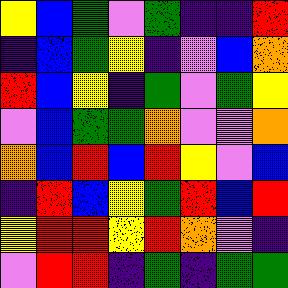[["yellow", "blue", "green", "violet", "green", "indigo", "indigo", "red"], ["indigo", "blue", "green", "yellow", "indigo", "violet", "blue", "orange"], ["red", "blue", "yellow", "indigo", "green", "violet", "green", "yellow"], ["violet", "blue", "green", "green", "orange", "violet", "violet", "orange"], ["orange", "blue", "red", "blue", "red", "yellow", "violet", "blue"], ["indigo", "red", "blue", "yellow", "green", "red", "blue", "red"], ["yellow", "red", "red", "yellow", "red", "orange", "violet", "indigo"], ["violet", "red", "red", "indigo", "green", "indigo", "green", "green"]]